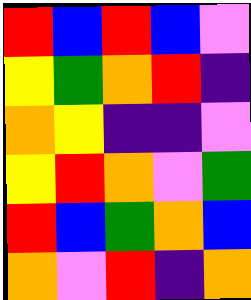[["red", "blue", "red", "blue", "violet"], ["yellow", "green", "orange", "red", "indigo"], ["orange", "yellow", "indigo", "indigo", "violet"], ["yellow", "red", "orange", "violet", "green"], ["red", "blue", "green", "orange", "blue"], ["orange", "violet", "red", "indigo", "orange"]]